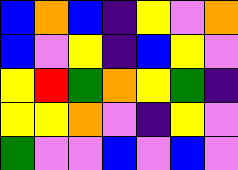[["blue", "orange", "blue", "indigo", "yellow", "violet", "orange"], ["blue", "violet", "yellow", "indigo", "blue", "yellow", "violet"], ["yellow", "red", "green", "orange", "yellow", "green", "indigo"], ["yellow", "yellow", "orange", "violet", "indigo", "yellow", "violet"], ["green", "violet", "violet", "blue", "violet", "blue", "violet"]]